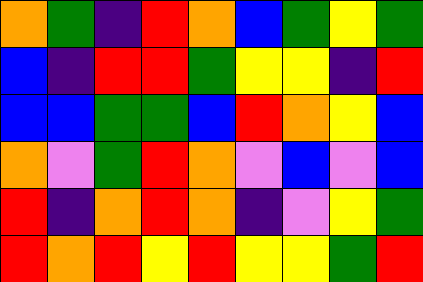[["orange", "green", "indigo", "red", "orange", "blue", "green", "yellow", "green"], ["blue", "indigo", "red", "red", "green", "yellow", "yellow", "indigo", "red"], ["blue", "blue", "green", "green", "blue", "red", "orange", "yellow", "blue"], ["orange", "violet", "green", "red", "orange", "violet", "blue", "violet", "blue"], ["red", "indigo", "orange", "red", "orange", "indigo", "violet", "yellow", "green"], ["red", "orange", "red", "yellow", "red", "yellow", "yellow", "green", "red"]]